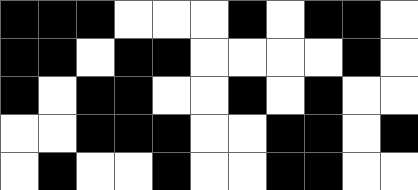[["black", "black", "black", "white", "white", "white", "black", "white", "black", "black", "white"], ["black", "black", "white", "black", "black", "white", "white", "white", "white", "black", "white"], ["black", "white", "black", "black", "white", "white", "black", "white", "black", "white", "white"], ["white", "white", "black", "black", "black", "white", "white", "black", "black", "white", "black"], ["white", "black", "white", "white", "black", "white", "white", "black", "black", "white", "white"]]